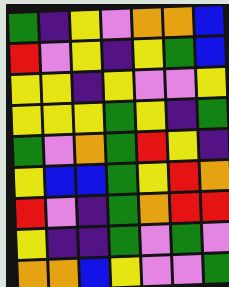[["green", "indigo", "yellow", "violet", "orange", "orange", "blue"], ["red", "violet", "yellow", "indigo", "yellow", "green", "blue"], ["yellow", "yellow", "indigo", "yellow", "violet", "violet", "yellow"], ["yellow", "yellow", "yellow", "green", "yellow", "indigo", "green"], ["green", "violet", "orange", "green", "red", "yellow", "indigo"], ["yellow", "blue", "blue", "green", "yellow", "red", "orange"], ["red", "violet", "indigo", "green", "orange", "red", "red"], ["yellow", "indigo", "indigo", "green", "violet", "green", "violet"], ["orange", "orange", "blue", "yellow", "violet", "violet", "green"]]